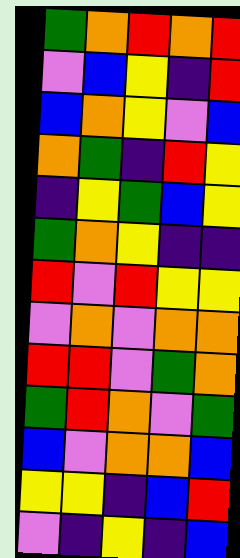[["green", "orange", "red", "orange", "red"], ["violet", "blue", "yellow", "indigo", "red"], ["blue", "orange", "yellow", "violet", "blue"], ["orange", "green", "indigo", "red", "yellow"], ["indigo", "yellow", "green", "blue", "yellow"], ["green", "orange", "yellow", "indigo", "indigo"], ["red", "violet", "red", "yellow", "yellow"], ["violet", "orange", "violet", "orange", "orange"], ["red", "red", "violet", "green", "orange"], ["green", "red", "orange", "violet", "green"], ["blue", "violet", "orange", "orange", "blue"], ["yellow", "yellow", "indigo", "blue", "red"], ["violet", "indigo", "yellow", "indigo", "blue"]]